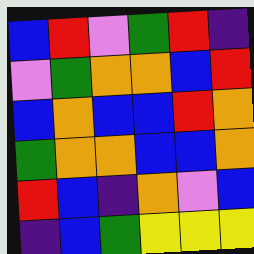[["blue", "red", "violet", "green", "red", "indigo"], ["violet", "green", "orange", "orange", "blue", "red"], ["blue", "orange", "blue", "blue", "red", "orange"], ["green", "orange", "orange", "blue", "blue", "orange"], ["red", "blue", "indigo", "orange", "violet", "blue"], ["indigo", "blue", "green", "yellow", "yellow", "yellow"]]